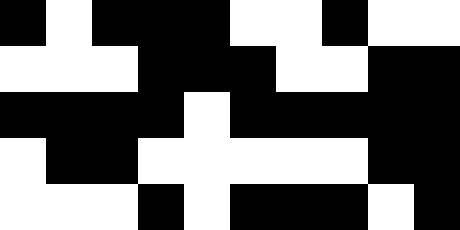[["black", "white", "black", "black", "black", "white", "white", "black", "white", "white"], ["white", "white", "white", "black", "black", "black", "white", "white", "black", "black"], ["black", "black", "black", "black", "white", "black", "black", "black", "black", "black"], ["white", "black", "black", "white", "white", "white", "white", "white", "black", "black"], ["white", "white", "white", "black", "white", "black", "black", "black", "white", "black"]]